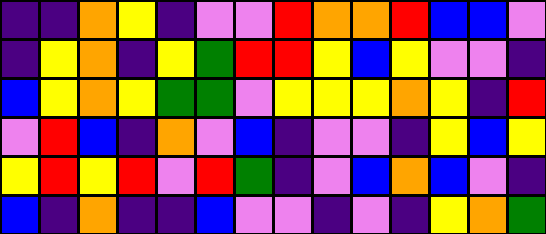[["indigo", "indigo", "orange", "yellow", "indigo", "violet", "violet", "red", "orange", "orange", "red", "blue", "blue", "violet"], ["indigo", "yellow", "orange", "indigo", "yellow", "green", "red", "red", "yellow", "blue", "yellow", "violet", "violet", "indigo"], ["blue", "yellow", "orange", "yellow", "green", "green", "violet", "yellow", "yellow", "yellow", "orange", "yellow", "indigo", "red"], ["violet", "red", "blue", "indigo", "orange", "violet", "blue", "indigo", "violet", "violet", "indigo", "yellow", "blue", "yellow"], ["yellow", "red", "yellow", "red", "violet", "red", "green", "indigo", "violet", "blue", "orange", "blue", "violet", "indigo"], ["blue", "indigo", "orange", "indigo", "indigo", "blue", "violet", "violet", "indigo", "violet", "indigo", "yellow", "orange", "green"]]